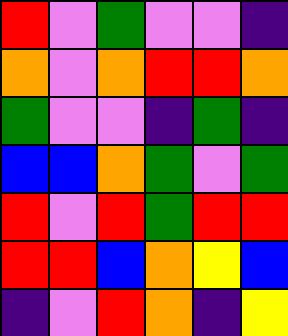[["red", "violet", "green", "violet", "violet", "indigo"], ["orange", "violet", "orange", "red", "red", "orange"], ["green", "violet", "violet", "indigo", "green", "indigo"], ["blue", "blue", "orange", "green", "violet", "green"], ["red", "violet", "red", "green", "red", "red"], ["red", "red", "blue", "orange", "yellow", "blue"], ["indigo", "violet", "red", "orange", "indigo", "yellow"]]